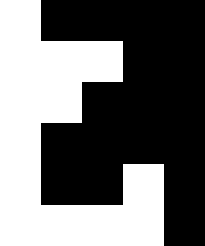[["white", "black", "black", "black", "black"], ["white", "white", "white", "black", "black"], ["white", "white", "black", "black", "black"], ["white", "black", "black", "black", "black"], ["white", "black", "black", "white", "black"], ["white", "white", "white", "white", "black"]]